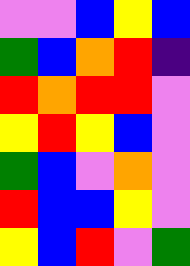[["violet", "violet", "blue", "yellow", "blue"], ["green", "blue", "orange", "red", "indigo"], ["red", "orange", "red", "red", "violet"], ["yellow", "red", "yellow", "blue", "violet"], ["green", "blue", "violet", "orange", "violet"], ["red", "blue", "blue", "yellow", "violet"], ["yellow", "blue", "red", "violet", "green"]]